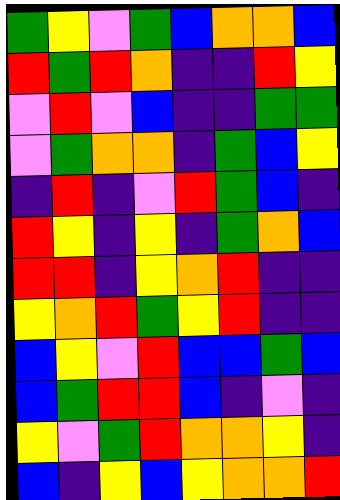[["green", "yellow", "violet", "green", "blue", "orange", "orange", "blue"], ["red", "green", "red", "orange", "indigo", "indigo", "red", "yellow"], ["violet", "red", "violet", "blue", "indigo", "indigo", "green", "green"], ["violet", "green", "orange", "orange", "indigo", "green", "blue", "yellow"], ["indigo", "red", "indigo", "violet", "red", "green", "blue", "indigo"], ["red", "yellow", "indigo", "yellow", "indigo", "green", "orange", "blue"], ["red", "red", "indigo", "yellow", "orange", "red", "indigo", "indigo"], ["yellow", "orange", "red", "green", "yellow", "red", "indigo", "indigo"], ["blue", "yellow", "violet", "red", "blue", "blue", "green", "blue"], ["blue", "green", "red", "red", "blue", "indigo", "violet", "indigo"], ["yellow", "violet", "green", "red", "orange", "orange", "yellow", "indigo"], ["blue", "indigo", "yellow", "blue", "yellow", "orange", "orange", "red"]]